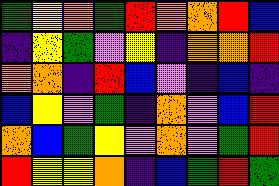[["green", "yellow", "orange", "green", "red", "orange", "orange", "red", "blue"], ["indigo", "yellow", "green", "violet", "yellow", "indigo", "orange", "orange", "red"], ["orange", "orange", "indigo", "red", "blue", "violet", "indigo", "blue", "indigo"], ["blue", "yellow", "violet", "green", "indigo", "orange", "violet", "blue", "red"], ["orange", "blue", "green", "yellow", "violet", "orange", "violet", "green", "red"], ["red", "yellow", "yellow", "orange", "indigo", "blue", "green", "red", "green"]]